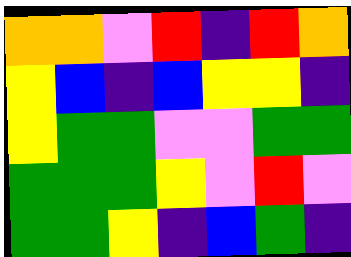[["orange", "orange", "violet", "red", "indigo", "red", "orange"], ["yellow", "blue", "indigo", "blue", "yellow", "yellow", "indigo"], ["yellow", "green", "green", "violet", "violet", "green", "green"], ["green", "green", "green", "yellow", "violet", "red", "violet"], ["green", "green", "yellow", "indigo", "blue", "green", "indigo"]]